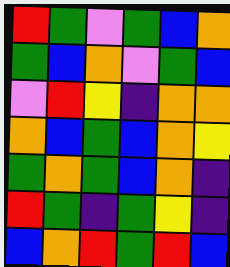[["red", "green", "violet", "green", "blue", "orange"], ["green", "blue", "orange", "violet", "green", "blue"], ["violet", "red", "yellow", "indigo", "orange", "orange"], ["orange", "blue", "green", "blue", "orange", "yellow"], ["green", "orange", "green", "blue", "orange", "indigo"], ["red", "green", "indigo", "green", "yellow", "indigo"], ["blue", "orange", "red", "green", "red", "blue"]]